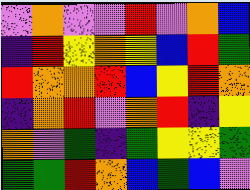[["violet", "orange", "violet", "violet", "red", "violet", "orange", "blue"], ["indigo", "red", "yellow", "orange", "yellow", "blue", "red", "green"], ["red", "orange", "orange", "red", "blue", "yellow", "red", "orange"], ["indigo", "orange", "red", "violet", "orange", "red", "indigo", "yellow"], ["orange", "violet", "green", "indigo", "green", "yellow", "yellow", "green"], ["green", "green", "red", "orange", "blue", "green", "blue", "violet"]]